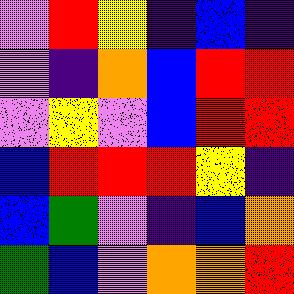[["violet", "red", "yellow", "indigo", "blue", "indigo"], ["violet", "indigo", "orange", "blue", "red", "red"], ["violet", "yellow", "violet", "blue", "red", "red"], ["blue", "red", "red", "red", "yellow", "indigo"], ["blue", "green", "violet", "indigo", "blue", "orange"], ["green", "blue", "violet", "orange", "orange", "red"]]